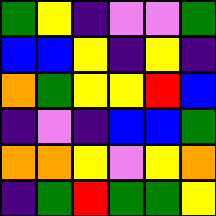[["green", "yellow", "indigo", "violet", "violet", "green"], ["blue", "blue", "yellow", "indigo", "yellow", "indigo"], ["orange", "green", "yellow", "yellow", "red", "blue"], ["indigo", "violet", "indigo", "blue", "blue", "green"], ["orange", "orange", "yellow", "violet", "yellow", "orange"], ["indigo", "green", "red", "green", "green", "yellow"]]